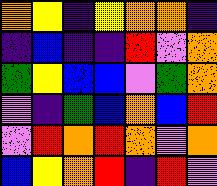[["orange", "yellow", "indigo", "yellow", "orange", "orange", "indigo"], ["indigo", "blue", "indigo", "indigo", "red", "violet", "orange"], ["green", "yellow", "blue", "blue", "violet", "green", "orange"], ["violet", "indigo", "green", "blue", "orange", "blue", "red"], ["violet", "red", "orange", "red", "orange", "violet", "orange"], ["blue", "yellow", "orange", "red", "indigo", "red", "violet"]]